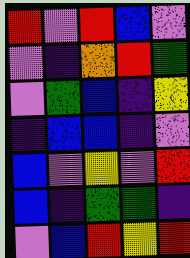[["red", "violet", "red", "blue", "violet"], ["violet", "indigo", "orange", "red", "green"], ["violet", "green", "blue", "indigo", "yellow"], ["indigo", "blue", "blue", "indigo", "violet"], ["blue", "violet", "yellow", "violet", "red"], ["blue", "indigo", "green", "green", "indigo"], ["violet", "blue", "red", "yellow", "red"]]